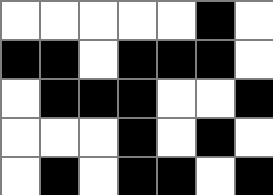[["white", "white", "white", "white", "white", "black", "white"], ["black", "black", "white", "black", "black", "black", "white"], ["white", "black", "black", "black", "white", "white", "black"], ["white", "white", "white", "black", "white", "black", "white"], ["white", "black", "white", "black", "black", "white", "black"]]